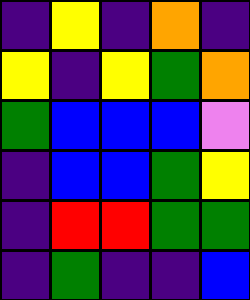[["indigo", "yellow", "indigo", "orange", "indigo"], ["yellow", "indigo", "yellow", "green", "orange"], ["green", "blue", "blue", "blue", "violet"], ["indigo", "blue", "blue", "green", "yellow"], ["indigo", "red", "red", "green", "green"], ["indigo", "green", "indigo", "indigo", "blue"]]